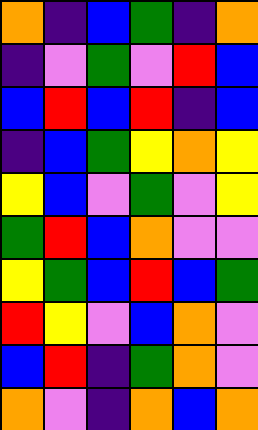[["orange", "indigo", "blue", "green", "indigo", "orange"], ["indigo", "violet", "green", "violet", "red", "blue"], ["blue", "red", "blue", "red", "indigo", "blue"], ["indigo", "blue", "green", "yellow", "orange", "yellow"], ["yellow", "blue", "violet", "green", "violet", "yellow"], ["green", "red", "blue", "orange", "violet", "violet"], ["yellow", "green", "blue", "red", "blue", "green"], ["red", "yellow", "violet", "blue", "orange", "violet"], ["blue", "red", "indigo", "green", "orange", "violet"], ["orange", "violet", "indigo", "orange", "blue", "orange"]]